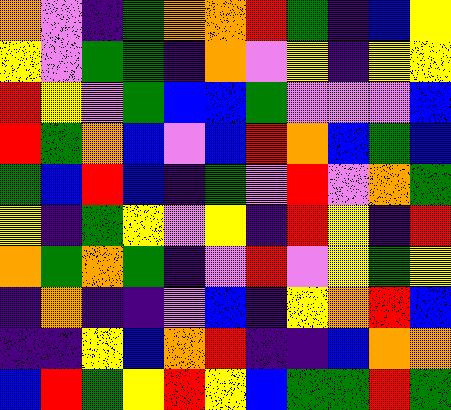[["orange", "violet", "indigo", "green", "orange", "orange", "red", "green", "indigo", "blue", "yellow"], ["yellow", "violet", "green", "green", "indigo", "orange", "violet", "yellow", "indigo", "yellow", "yellow"], ["red", "yellow", "violet", "green", "blue", "blue", "green", "violet", "violet", "violet", "blue"], ["red", "green", "orange", "blue", "violet", "blue", "red", "orange", "blue", "green", "blue"], ["green", "blue", "red", "blue", "indigo", "green", "violet", "red", "violet", "orange", "green"], ["yellow", "indigo", "green", "yellow", "violet", "yellow", "indigo", "red", "yellow", "indigo", "red"], ["orange", "green", "orange", "green", "indigo", "violet", "red", "violet", "yellow", "green", "yellow"], ["indigo", "orange", "indigo", "indigo", "violet", "blue", "indigo", "yellow", "orange", "red", "blue"], ["indigo", "indigo", "yellow", "blue", "orange", "red", "indigo", "indigo", "blue", "orange", "orange"], ["blue", "red", "green", "yellow", "red", "yellow", "blue", "green", "green", "red", "green"]]